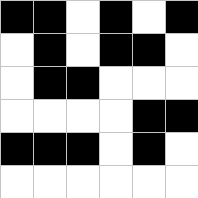[["black", "black", "white", "black", "white", "black"], ["white", "black", "white", "black", "black", "white"], ["white", "black", "black", "white", "white", "white"], ["white", "white", "white", "white", "black", "black"], ["black", "black", "black", "white", "black", "white"], ["white", "white", "white", "white", "white", "white"]]